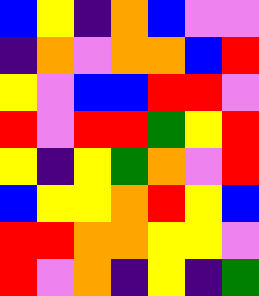[["blue", "yellow", "indigo", "orange", "blue", "violet", "violet"], ["indigo", "orange", "violet", "orange", "orange", "blue", "red"], ["yellow", "violet", "blue", "blue", "red", "red", "violet"], ["red", "violet", "red", "red", "green", "yellow", "red"], ["yellow", "indigo", "yellow", "green", "orange", "violet", "red"], ["blue", "yellow", "yellow", "orange", "red", "yellow", "blue"], ["red", "red", "orange", "orange", "yellow", "yellow", "violet"], ["red", "violet", "orange", "indigo", "yellow", "indigo", "green"]]